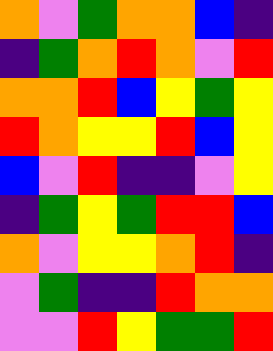[["orange", "violet", "green", "orange", "orange", "blue", "indigo"], ["indigo", "green", "orange", "red", "orange", "violet", "red"], ["orange", "orange", "red", "blue", "yellow", "green", "yellow"], ["red", "orange", "yellow", "yellow", "red", "blue", "yellow"], ["blue", "violet", "red", "indigo", "indigo", "violet", "yellow"], ["indigo", "green", "yellow", "green", "red", "red", "blue"], ["orange", "violet", "yellow", "yellow", "orange", "red", "indigo"], ["violet", "green", "indigo", "indigo", "red", "orange", "orange"], ["violet", "violet", "red", "yellow", "green", "green", "red"]]